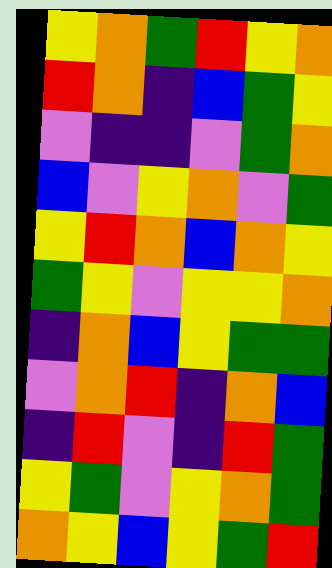[["yellow", "orange", "green", "red", "yellow", "orange"], ["red", "orange", "indigo", "blue", "green", "yellow"], ["violet", "indigo", "indigo", "violet", "green", "orange"], ["blue", "violet", "yellow", "orange", "violet", "green"], ["yellow", "red", "orange", "blue", "orange", "yellow"], ["green", "yellow", "violet", "yellow", "yellow", "orange"], ["indigo", "orange", "blue", "yellow", "green", "green"], ["violet", "orange", "red", "indigo", "orange", "blue"], ["indigo", "red", "violet", "indigo", "red", "green"], ["yellow", "green", "violet", "yellow", "orange", "green"], ["orange", "yellow", "blue", "yellow", "green", "red"]]